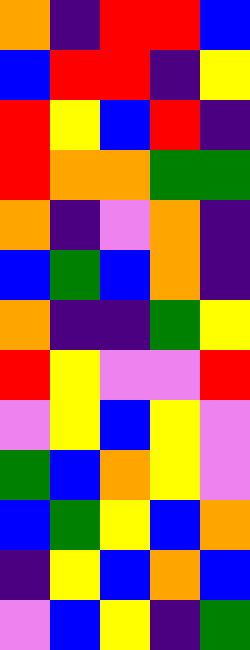[["orange", "indigo", "red", "red", "blue"], ["blue", "red", "red", "indigo", "yellow"], ["red", "yellow", "blue", "red", "indigo"], ["red", "orange", "orange", "green", "green"], ["orange", "indigo", "violet", "orange", "indigo"], ["blue", "green", "blue", "orange", "indigo"], ["orange", "indigo", "indigo", "green", "yellow"], ["red", "yellow", "violet", "violet", "red"], ["violet", "yellow", "blue", "yellow", "violet"], ["green", "blue", "orange", "yellow", "violet"], ["blue", "green", "yellow", "blue", "orange"], ["indigo", "yellow", "blue", "orange", "blue"], ["violet", "blue", "yellow", "indigo", "green"]]